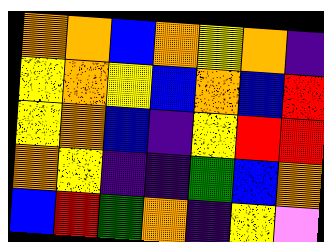[["orange", "orange", "blue", "orange", "yellow", "orange", "indigo"], ["yellow", "orange", "yellow", "blue", "orange", "blue", "red"], ["yellow", "orange", "blue", "indigo", "yellow", "red", "red"], ["orange", "yellow", "indigo", "indigo", "green", "blue", "orange"], ["blue", "red", "green", "orange", "indigo", "yellow", "violet"]]